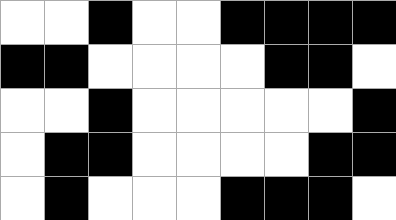[["white", "white", "black", "white", "white", "black", "black", "black", "black"], ["black", "black", "white", "white", "white", "white", "black", "black", "white"], ["white", "white", "black", "white", "white", "white", "white", "white", "black"], ["white", "black", "black", "white", "white", "white", "white", "black", "black"], ["white", "black", "white", "white", "white", "black", "black", "black", "white"]]